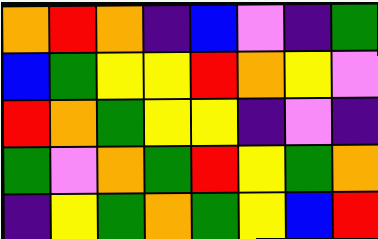[["orange", "red", "orange", "indigo", "blue", "violet", "indigo", "green"], ["blue", "green", "yellow", "yellow", "red", "orange", "yellow", "violet"], ["red", "orange", "green", "yellow", "yellow", "indigo", "violet", "indigo"], ["green", "violet", "orange", "green", "red", "yellow", "green", "orange"], ["indigo", "yellow", "green", "orange", "green", "yellow", "blue", "red"]]